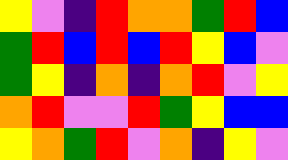[["yellow", "violet", "indigo", "red", "orange", "orange", "green", "red", "blue"], ["green", "red", "blue", "red", "blue", "red", "yellow", "blue", "violet"], ["green", "yellow", "indigo", "orange", "indigo", "orange", "red", "violet", "yellow"], ["orange", "red", "violet", "violet", "red", "green", "yellow", "blue", "blue"], ["yellow", "orange", "green", "red", "violet", "orange", "indigo", "yellow", "violet"]]